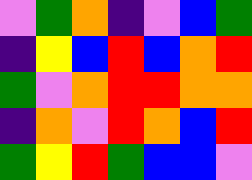[["violet", "green", "orange", "indigo", "violet", "blue", "green"], ["indigo", "yellow", "blue", "red", "blue", "orange", "red"], ["green", "violet", "orange", "red", "red", "orange", "orange"], ["indigo", "orange", "violet", "red", "orange", "blue", "red"], ["green", "yellow", "red", "green", "blue", "blue", "violet"]]